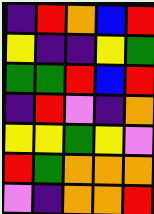[["indigo", "red", "orange", "blue", "red"], ["yellow", "indigo", "indigo", "yellow", "green"], ["green", "green", "red", "blue", "red"], ["indigo", "red", "violet", "indigo", "orange"], ["yellow", "yellow", "green", "yellow", "violet"], ["red", "green", "orange", "orange", "orange"], ["violet", "indigo", "orange", "orange", "red"]]